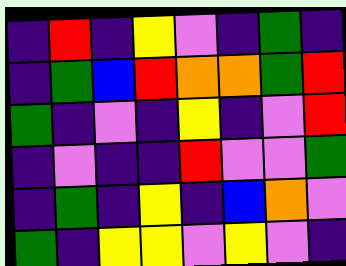[["indigo", "red", "indigo", "yellow", "violet", "indigo", "green", "indigo"], ["indigo", "green", "blue", "red", "orange", "orange", "green", "red"], ["green", "indigo", "violet", "indigo", "yellow", "indigo", "violet", "red"], ["indigo", "violet", "indigo", "indigo", "red", "violet", "violet", "green"], ["indigo", "green", "indigo", "yellow", "indigo", "blue", "orange", "violet"], ["green", "indigo", "yellow", "yellow", "violet", "yellow", "violet", "indigo"]]